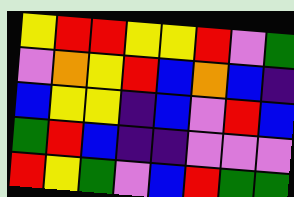[["yellow", "red", "red", "yellow", "yellow", "red", "violet", "green"], ["violet", "orange", "yellow", "red", "blue", "orange", "blue", "indigo"], ["blue", "yellow", "yellow", "indigo", "blue", "violet", "red", "blue"], ["green", "red", "blue", "indigo", "indigo", "violet", "violet", "violet"], ["red", "yellow", "green", "violet", "blue", "red", "green", "green"]]